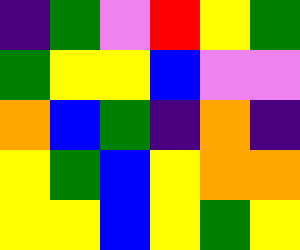[["indigo", "green", "violet", "red", "yellow", "green"], ["green", "yellow", "yellow", "blue", "violet", "violet"], ["orange", "blue", "green", "indigo", "orange", "indigo"], ["yellow", "green", "blue", "yellow", "orange", "orange"], ["yellow", "yellow", "blue", "yellow", "green", "yellow"]]